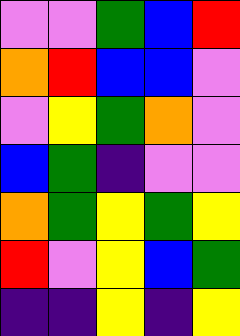[["violet", "violet", "green", "blue", "red"], ["orange", "red", "blue", "blue", "violet"], ["violet", "yellow", "green", "orange", "violet"], ["blue", "green", "indigo", "violet", "violet"], ["orange", "green", "yellow", "green", "yellow"], ["red", "violet", "yellow", "blue", "green"], ["indigo", "indigo", "yellow", "indigo", "yellow"]]